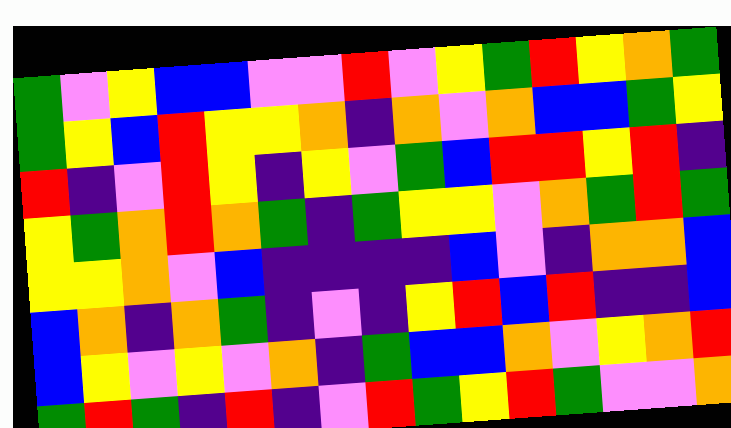[["green", "violet", "yellow", "blue", "blue", "violet", "violet", "red", "violet", "yellow", "green", "red", "yellow", "orange", "green"], ["green", "yellow", "blue", "red", "yellow", "yellow", "orange", "indigo", "orange", "violet", "orange", "blue", "blue", "green", "yellow"], ["red", "indigo", "violet", "red", "yellow", "indigo", "yellow", "violet", "green", "blue", "red", "red", "yellow", "red", "indigo"], ["yellow", "green", "orange", "red", "orange", "green", "indigo", "green", "yellow", "yellow", "violet", "orange", "green", "red", "green"], ["yellow", "yellow", "orange", "violet", "blue", "indigo", "indigo", "indigo", "indigo", "blue", "violet", "indigo", "orange", "orange", "blue"], ["blue", "orange", "indigo", "orange", "green", "indigo", "violet", "indigo", "yellow", "red", "blue", "red", "indigo", "indigo", "blue"], ["blue", "yellow", "violet", "yellow", "violet", "orange", "indigo", "green", "blue", "blue", "orange", "violet", "yellow", "orange", "red"], ["green", "red", "green", "indigo", "red", "indigo", "violet", "red", "green", "yellow", "red", "green", "violet", "violet", "orange"]]